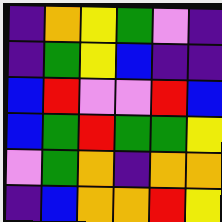[["indigo", "orange", "yellow", "green", "violet", "indigo"], ["indigo", "green", "yellow", "blue", "indigo", "indigo"], ["blue", "red", "violet", "violet", "red", "blue"], ["blue", "green", "red", "green", "green", "yellow"], ["violet", "green", "orange", "indigo", "orange", "orange"], ["indigo", "blue", "orange", "orange", "red", "yellow"]]